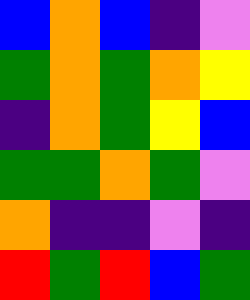[["blue", "orange", "blue", "indigo", "violet"], ["green", "orange", "green", "orange", "yellow"], ["indigo", "orange", "green", "yellow", "blue"], ["green", "green", "orange", "green", "violet"], ["orange", "indigo", "indigo", "violet", "indigo"], ["red", "green", "red", "blue", "green"]]